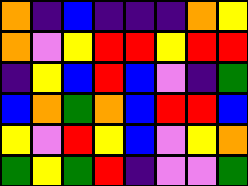[["orange", "indigo", "blue", "indigo", "indigo", "indigo", "orange", "yellow"], ["orange", "violet", "yellow", "red", "red", "yellow", "red", "red"], ["indigo", "yellow", "blue", "red", "blue", "violet", "indigo", "green"], ["blue", "orange", "green", "orange", "blue", "red", "red", "blue"], ["yellow", "violet", "red", "yellow", "blue", "violet", "yellow", "orange"], ["green", "yellow", "green", "red", "indigo", "violet", "violet", "green"]]